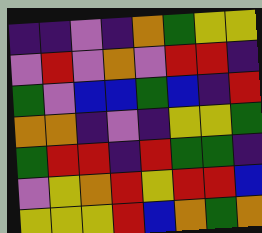[["indigo", "indigo", "violet", "indigo", "orange", "green", "yellow", "yellow"], ["violet", "red", "violet", "orange", "violet", "red", "red", "indigo"], ["green", "violet", "blue", "blue", "green", "blue", "indigo", "red"], ["orange", "orange", "indigo", "violet", "indigo", "yellow", "yellow", "green"], ["green", "red", "red", "indigo", "red", "green", "green", "indigo"], ["violet", "yellow", "orange", "red", "yellow", "red", "red", "blue"], ["yellow", "yellow", "yellow", "red", "blue", "orange", "green", "orange"]]